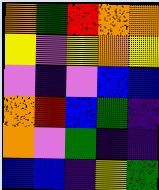[["orange", "green", "red", "orange", "orange"], ["yellow", "violet", "yellow", "orange", "yellow"], ["violet", "indigo", "violet", "blue", "blue"], ["orange", "red", "blue", "green", "indigo"], ["orange", "violet", "green", "indigo", "indigo"], ["blue", "blue", "indigo", "yellow", "green"]]